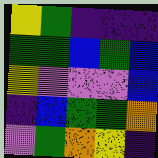[["yellow", "green", "indigo", "indigo", "indigo"], ["green", "green", "blue", "green", "blue"], ["yellow", "violet", "violet", "violet", "blue"], ["indigo", "blue", "green", "green", "orange"], ["violet", "green", "orange", "yellow", "indigo"]]